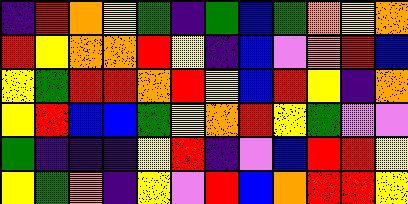[["indigo", "red", "orange", "yellow", "green", "indigo", "green", "blue", "green", "orange", "yellow", "orange"], ["red", "yellow", "orange", "orange", "red", "yellow", "indigo", "blue", "violet", "orange", "red", "blue"], ["yellow", "green", "red", "red", "orange", "red", "yellow", "blue", "red", "yellow", "indigo", "orange"], ["yellow", "red", "blue", "blue", "green", "yellow", "orange", "red", "yellow", "green", "violet", "violet"], ["green", "indigo", "indigo", "indigo", "yellow", "red", "indigo", "violet", "blue", "red", "red", "yellow"], ["yellow", "green", "orange", "indigo", "yellow", "violet", "red", "blue", "orange", "red", "red", "yellow"]]